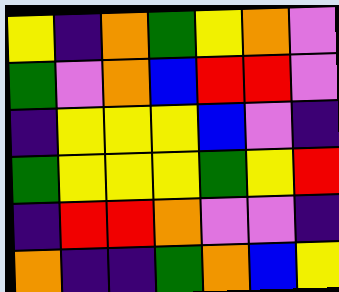[["yellow", "indigo", "orange", "green", "yellow", "orange", "violet"], ["green", "violet", "orange", "blue", "red", "red", "violet"], ["indigo", "yellow", "yellow", "yellow", "blue", "violet", "indigo"], ["green", "yellow", "yellow", "yellow", "green", "yellow", "red"], ["indigo", "red", "red", "orange", "violet", "violet", "indigo"], ["orange", "indigo", "indigo", "green", "orange", "blue", "yellow"]]